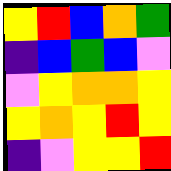[["yellow", "red", "blue", "orange", "green"], ["indigo", "blue", "green", "blue", "violet"], ["violet", "yellow", "orange", "orange", "yellow"], ["yellow", "orange", "yellow", "red", "yellow"], ["indigo", "violet", "yellow", "yellow", "red"]]